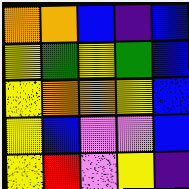[["orange", "orange", "blue", "indigo", "blue"], ["yellow", "green", "yellow", "green", "blue"], ["yellow", "orange", "orange", "yellow", "blue"], ["yellow", "blue", "violet", "violet", "blue"], ["yellow", "red", "violet", "yellow", "indigo"]]